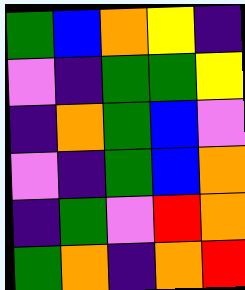[["green", "blue", "orange", "yellow", "indigo"], ["violet", "indigo", "green", "green", "yellow"], ["indigo", "orange", "green", "blue", "violet"], ["violet", "indigo", "green", "blue", "orange"], ["indigo", "green", "violet", "red", "orange"], ["green", "orange", "indigo", "orange", "red"]]